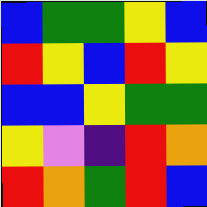[["blue", "green", "green", "yellow", "blue"], ["red", "yellow", "blue", "red", "yellow"], ["blue", "blue", "yellow", "green", "green"], ["yellow", "violet", "indigo", "red", "orange"], ["red", "orange", "green", "red", "blue"]]